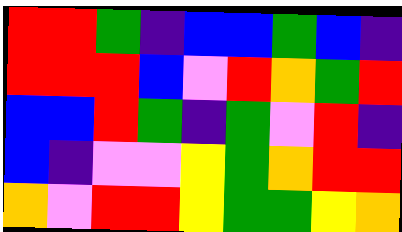[["red", "red", "green", "indigo", "blue", "blue", "green", "blue", "indigo"], ["red", "red", "red", "blue", "violet", "red", "orange", "green", "red"], ["blue", "blue", "red", "green", "indigo", "green", "violet", "red", "indigo"], ["blue", "indigo", "violet", "violet", "yellow", "green", "orange", "red", "red"], ["orange", "violet", "red", "red", "yellow", "green", "green", "yellow", "orange"]]